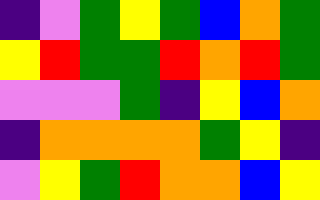[["indigo", "violet", "green", "yellow", "green", "blue", "orange", "green"], ["yellow", "red", "green", "green", "red", "orange", "red", "green"], ["violet", "violet", "violet", "green", "indigo", "yellow", "blue", "orange"], ["indigo", "orange", "orange", "orange", "orange", "green", "yellow", "indigo"], ["violet", "yellow", "green", "red", "orange", "orange", "blue", "yellow"]]